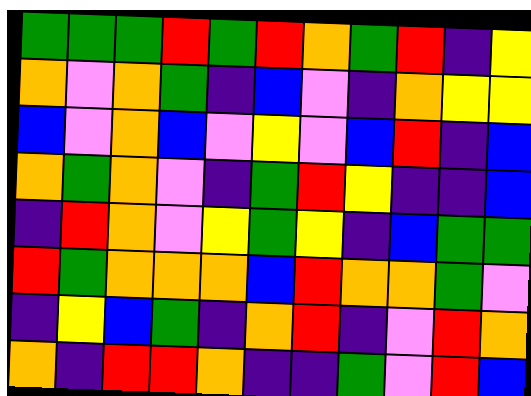[["green", "green", "green", "red", "green", "red", "orange", "green", "red", "indigo", "yellow"], ["orange", "violet", "orange", "green", "indigo", "blue", "violet", "indigo", "orange", "yellow", "yellow"], ["blue", "violet", "orange", "blue", "violet", "yellow", "violet", "blue", "red", "indigo", "blue"], ["orange", "green", "orange", "violet", "indigo", "green", "red", "yellow", "indigo", "indigo", "blue"], ["indigo", "red", "orange", "violet", "yellow", "green", "yellow", "indigo", "blue", "green", "green"], ["red", "green", "orange", "orange", "orange", "blue", "red", "orange", "orange", "green", "violet"], ["indigo", "yellow", "blue", "green", "indigo", "orange", "red", "indigo", "violet", "red", "orange"], ["orange", "indigo", "red", "red", "orange", "indigo", "indigo", "green", "violet", "red", "blue"]]